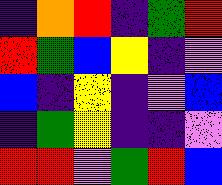[["indigo", "orange", "red", "indigo", "green", "red"], ["red", "green", "blue", "yellow", "indigo", "violet"], ["blue", "indigo", "yellow", "indigo", "violet", "blue"], ["indigo", "green", "yellow", "indigo", "indigo", "violet"], ["red", "red", "violet", "green", "red", "blue"]]